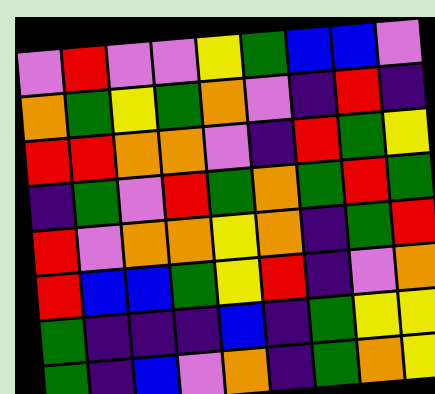[["violet", "red", "violet", "violet", "yellow", "green", "blue", "blue", "violet"], ["orange", "green", "yellow", "green", "orange", "violet", "indigo", "red", "indigo"], ["red", "red", "orange", "orange", "violet", "indigo", "red", "green", "yellow"], ["indigo", "green", "violet", "red", "green", "orange", "green", "red", "green"], ["red", "violet", "orange", "orange", "yellow", "orange", "indigo", "green", "red"], ["red", "blue", "blue", "green", "yellow", "red", "indigo", "violet", "orange"], ["green", "indigo", "indigo", "indigo", "blue", "indigo", "green", "yellow", "yellow"], ["green", "indigo", "blue", "violet", "orange", "indigo", "green", "orange", "yellow"]]